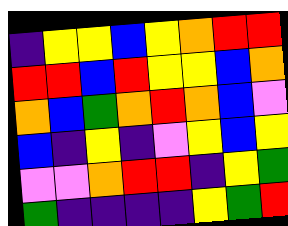[["indigo", "yellow", "yellow", "blue", "yellow", "orange", "red", "red"], ["red", "red", "blue", "red", "yellow", "yellow", "blue", "orange"], ["orange", "blue", "green", "orange", "red", "orange", "blue", "violet"], ["blue", "indigo", "yellow", "indigo", "violet", "yellow", "blue", "yellow"], ["violet", "violet", "orange", "red", "red", "indigo", "yellow", "green"], ["green", "indigo", "indigo", "indigo", "indigo", "yellow", "green", "red"]]